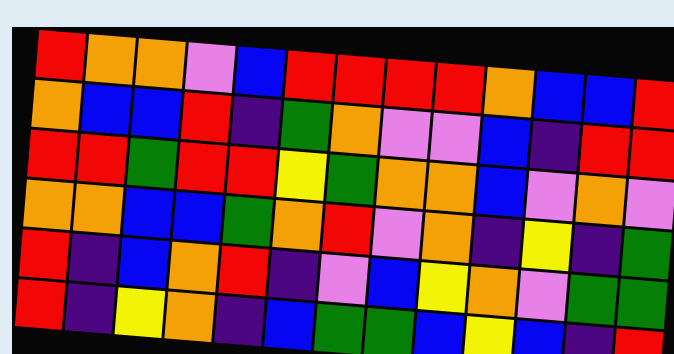[["red", "orange", "orange", "violet", "blue", "red", "red", "red", "red", "orange", "blue", "blue", "red"], ["orange", "blue", "blue", "red", "indigo", "green", "orange", "violet", "violet", "blue", "indigo", "red", "red"], ["red", "red", "green", "red", "red", "yellow", "green", "orange", "orange", "blue", "violet", "orange", "violet"], ["orange", "orange", "blue", "blue", "green", "orange", "red", "violet", "orange", "indigo", "yellow", "indigo", "green"], ["red", "indigo", "blue", "orange", "red", "indigo", "violet", "blue", "yellow", "orange", "violet", "green", "green"], ["red", "indigo", "yellow", "orange", "indigo", "blue", "green", "green", "blue", "yellow", "blue", "indigo", "red"]]